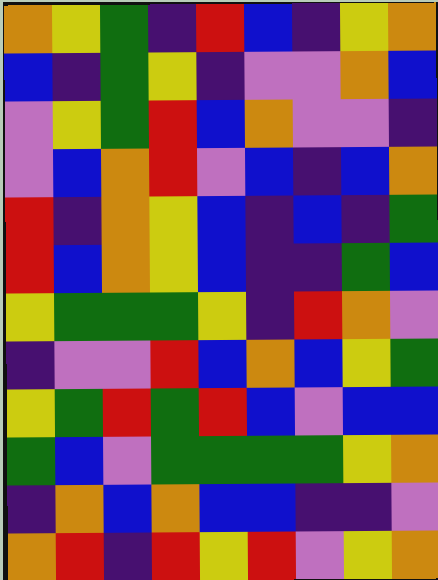[["orange", "yellow", "green", "indigo", "red", "blue", "indigo", "yellow", "orange"], ["blue", "indigo", "green", "yellow", "indigo", "violet", "violet", "orange", "blue"], ["violet", "yellow", "green", "red", "blue", "orange", "violet", "violet", "indigo"], ["violet", "blue", "orange", "red", "violet", "blue", "indigo", "blue", "orange"], ["red", "indigo", "orange", "yellow", "blue", "indigo", "blue", "indigo", "green"], ["red", "blue", "orange", "yellow", "blue", "indigo", "indigo", "green", "blue"], ["yellow", "green", "green", "green", "yellow", "indigo", "red", "orange", "violet"], ["indigo", "violet", "violet", "red", "blue", "orange", "blue", "yellow", "green"], ["yellow", "green", "red", "green", "red", "blue", "violet", "blue", "blue"], ["green", "blue", "violet", "green", "green", "green", "green", "yellow", "orange"], ["indigo", "orange", "blue", "orange", "blue", "blue", "indigo", "indigo", "violet"], ["orange", "red", "indigo", "red", "yellow", "red", "violet", "yellow", "orange"]]